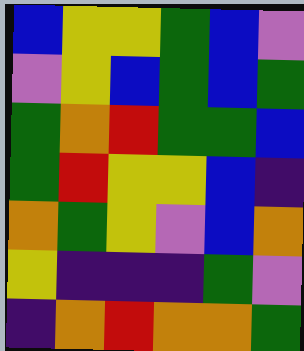[["blue", "yellow", "yellow", "green", "blue", "violet"], ["violet", "yellow", "blue", "green", "blue", "green"], ["green", "orange", "red", "green", "green", "blue"], ["green", "red", "yellow", "yellow", "blue", "indigo"], ["orange", "green", "yellow", "violet", "blue", "orange"], ["yellow", "indigo", "indigo", "indigo", "green", "violet"], ["indigo", "orange", "red", "orange", "orange", "green"]]